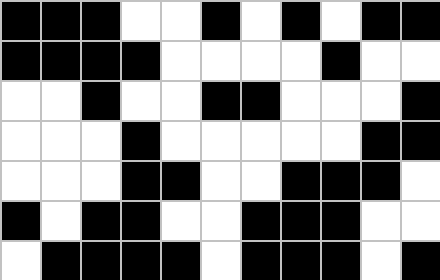[["black", "black", "black", "white", "white", "black", "white", "black", "white", "black", "black"], ["black", "black", "black", "black", "white", "white", "white", "white", "black", "white", "white"], ["white", "white", "black", "white", "white", "black", "black", "white", "white", "white", "black"], ["white", "white", "white", "black", "white", "white", "white", "white", "white", "black", "black"], ["white", "white", "white", "black", "black", "white", "white", "black", "black", "black", "white"], ["black", "white", "black", "black", "white", "white", "black", "black", "black", "white", "white"], ["white", "black", "black", "black", "black", "white", "black", "black", "black", "white", "black"]]